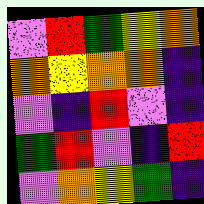[["violet", "red", "green", "yellow", "orange"], ["orange", "yellow", "orange", "orange", "indigo"], ["violet", "indigo", "red", "violet", "indigo"], ["green", "red", "violet", "indigo", "red"], ["violet", "orange", "yellow", "green", "indigo"]]